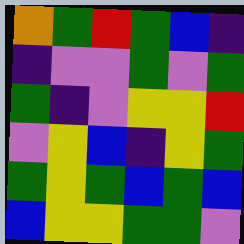[["orange", "green", "red", "green", "blue", "indigo"], ["indigo", "violet", "violet", "green", "violet", "green"], ["green", "indigo", "violet", "yellow", "yellow", "red"], ["violet", "yellow", "blue", "indigo", "yellow", "green"], ["green", "yellow", "green", "blue", "green", "blue"], ["blue", "yellow", "yellow", "green", "green", "violet"]]